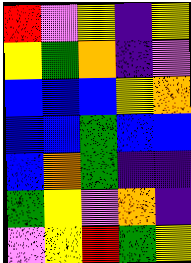[["red", "violet", "yellow", "indigo", "yellow"], ["yellow", "green", "orange", "indigo", "violet"], ["blue", "blue", "blue", "yellow", "orange"], ["blue", "blue", "green", "blue", "blue"], ["blue", "orange", "green", "indigo", "indigo"], ["green", "yellow", "violet", "orange", "indigo"], ["violet", "yellow", "red", "green", "yellow"]]